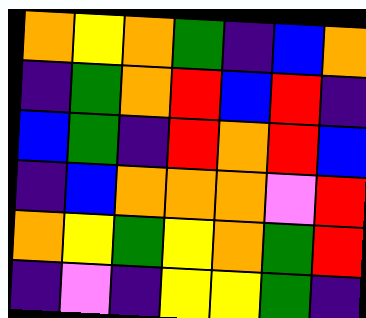[["orange", "yellow", "orange", "green", "indigo", "blue", "orange"], ["indigo", "green", "orange", "red", "blue", "red", "indigo"], ["blue", "green", "indigo", "red", "orange", "red", "blue"], ["indigo", "blue", "orange", "orange", "orange", "violet", "red"], ["orange", "yellow", "green", "yellow", "orange", "green", "red"], ["indigo", "violet", "indigo", "yellow", "yellow", "green", "indigo"]]